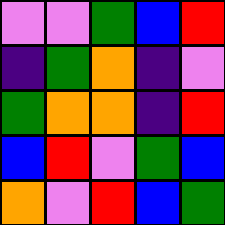[["violet", "violet", "green", "blue", "red"], ["indigo", "green", "orange", "indigo", "violet"], ["green", "orange", "orange", "indigo", "red"], ["blue", "red", "violet", "green", "blue"], ["orange", "violet", "red", "blue", "green"]]